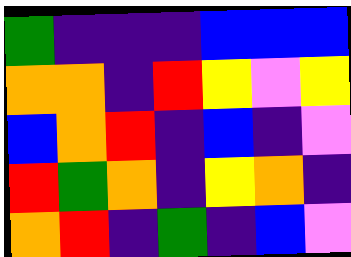[["green", "indigo", "indigo", "indigo", "blue", "blue", "blue"], ["orange", "orange", "indigo", "red", "yellow", "violet", "yellow"], ["blue", "orange", "red", "indigo", "blue", "indigo", "violet"], ["red", "green", "orange", "indigo", "yellow", "orange", "indigo"], ["orange", "red", "indigo", "green", "indigo", "blue", "violet"]]